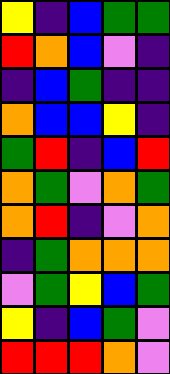[["yellow", "indigo", "blue", "green", "green"], ["red", "orange", "blue", "violet", "indigo"], ["indigo", "blue", "green", "indigo", "indigo"], ["orange", "blue", "blue", "yellow", "indigo"], ["green", "red", "indigo", "blue", "red"], ["orange", "green", "violet", "orange", "green"], ["orange", "red", "indigo", "violet", "orange"], ["indigo", "green", "orange", "orange", "orange"], ["violet", "green", "yellow", "blue", "green"], ["yellow", "indigo", "blue", "green", "violet"], ["red", "red", "red", "orange", "violet"]]